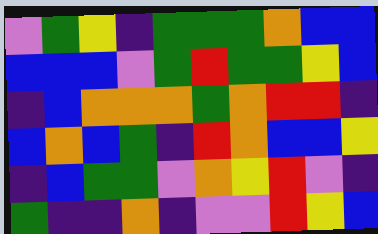[["violet", "green", "yellow", "indigo", "green", "green", "green", "orange", "blue", "blue"], ["blue", "blue", "blue", "violet", "green", "red", "green", "green", "yellow", "blue"], ["indigo", "blue", "orange", "orange", "orange", "green", "orange", "red", "red", "indigo"], ["blue", "orange", "blue", "green", "indigo", "red", "orange", "blue", "blue", "yellow"], ["indigo", "blue", "green", "green", "violet", "orange", "yellow", "red", "violet", "indigo"], ["green", "indigo", "indigo", "orange", "indigo", "violet", "violet", "red", "yellow", "blue"]]